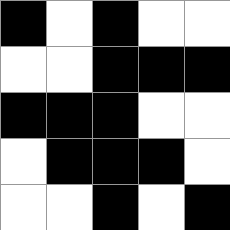[["black", "white", "black", "white", "white"], ["white", "white", "black", "black", "black"], ["black", "black", "black", "white", "white"], ["white", "black", "black", "black", "white"], ["white", "white", "black", "white", "black"]]